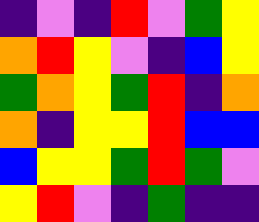[["indigo", "violet", "indigo", "red", "violet", "green", "yellow"], ["orange", "red", "yellow", "violet", "indigo", "blue", "yellow"], ["green", "orange", "yellow", "green", "red", "indigo", "orange"], ["orange", "indigo", "yellow", "yellow", "red", "blue", "blue"], ["blue", "yellow", "yellow", "green", "red", "green", "violet"], ["yellow", "red", "violet", "indigo", "green", "indigo", "indigo"]]